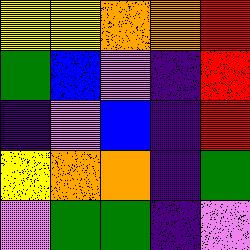[["yellow", "yellow", "orange", "orange", "red"], ["green", "blue", "violet", "indigo", "red"], ["indigo", "violet", "blue", "indigo", "red"], ["yellow", "orange", "orange", "indigo", "green"], ["violet", "green", "green", "indigo", "violet"]]